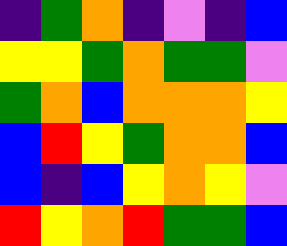[["indigo", "green", "orange", "indigo", "violet", "indigo", "blue"], ["yellow", "yellow", "green", "orange", "green", "green", "violet"], ["green", "orange", "blue", "orange", "orange", "orange", "yellow"], ["blue", "red", "yellow", "green", "orange", "orange", "blue"], ["blue", "indigo", "blue", "yellow", "orange", "yellow", "violet"], ["red", "yellow", "orange", "red", "green", "green", "blue"]]